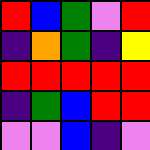[["red", "blue", "green", "violet", "red"], ["indigo", "orange", "green", "indigo", "yellow"], ["red", "red", "red", "red", "red"], ["indigo", "green", "blue", "red", "red"], ["violet", "violet", "blue", "indigo", "violet"]]